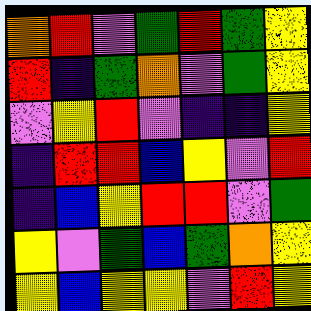[["orange", "red", "violet", "green", "red", "green", "yellow"], ["red", "indigo", "green", "orange", "violet", "green", "yellow"], ["violet", "yellow", "red", "violet", "indigo", "indigo", "yellow"], ["indigo", "red", "red", "blue", "yellow", "violet", "red"], ["indigo", "blue", "yellow", "red", "red", "violet", "green"], ["yellow", "violet", "green", "blue", "green", "orange", "yellow"], ["yellow", "blue", "yellow", "yellow", "violet", "red", "yellow"]]